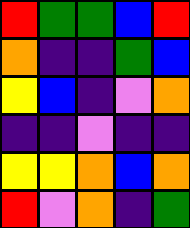[["red", "green", "green", "blue", "red"], ["orange", "indigo", "indigo", "green", "blue"], ["yellow", "blue", "indigo", "violet", "orange"], ["indigo", "indigo", "violet", "indigo", "indigo"], ["yellow", "yellow", "orange", "blue", "orange"], ["red", "violet", "orange", "indigo", "green"]]